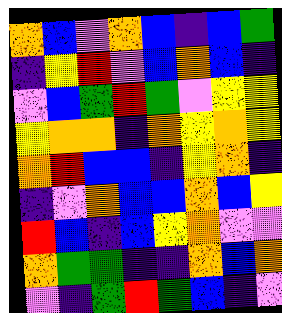[["orange", "blue", "violet", "orange", "blue", "indigo", "blue", "green"], ["indigo", "yellow", "red", "violet", "blue", "orange", "blue", "indigo"], ["violet", "blue", "green", "red", "green", "violet", "yellow", "yellow"], ["yellow", "orange", "orange", "indigo", "orange", "yellow", "orange", "yellow"], ["orange", "red", "blue", "blue", "indigo", "yellow", "orange", "indigo"], ["indigo", "violet", "orange", "blue", "blue", "orange", "blue", "yellow"], ["red", "blue", "indigo", "blue", "yellow", "orange", "violet", "violet"], ["orange", "green", "green", "indigo", "indigo", "orange", "blue", "orange"], ["violet", "indigo", "green", "red", "green", "blue", "indigo", "violet"]]